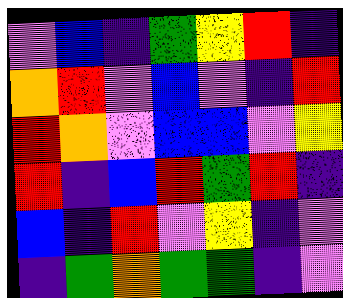[["violet", "blue", "indigo", "green", "yellow", "red", "indigo"], ["orange", "red", "violet", "blue", "violet", "indigo", "red"], ["red", "orange", "violet", "blue", "blue", "violet", "yellow"], ["red", "indigo", "blue", "red", "green", "red", "indigo"], ["blue", "indigo", "red", "violet", "yellow", "indigo", "violet"], ["indigo", "green", "orange", "green", "green", "indigo", "violet"]]